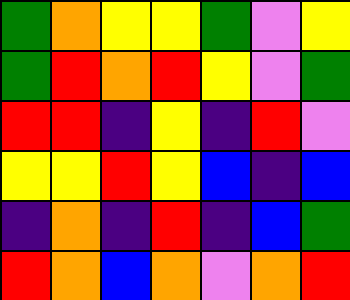[["green", "orange", "yellow", "yellow", "green", "violet", "yellow"], ["green", "red", "orange", "red", "yellow", "violet", "green"], ["red", "red", "indigo", "yellow", "indigo", "red", "violet"], ["yellow", "yellow", "red", "yellow", "blue", "indigo", "blue"], ["indigo", "orange", "indigo", "red", "indigo", "blue", "green"], ["red", "orange", "blue", "orange", "violet", "orange", "red"]]